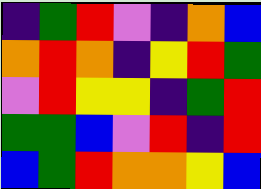[["indigo", "green", "red", "violet", "indigo", "orange", "blue"], ["orange", "red", "orange", "indigo", "yellow", "red", "green"], ["violet", "red", "yellow", "yellow", "indigo", "green", "red"], ["green", "green", "blue", "violet", "red", "indigo", "red"], ["blue", "green", "red", "orange", "orange", "yellow", "blue"]]